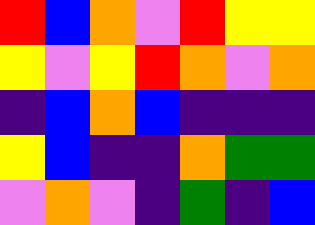[["red", "blue", "orange", "violet", "red", "yellow", "yellow"], ["yellow", "violet", "yellow", "red", "orange", "violet", "orange"], ["indigo", "blue", "orange", "blue", "indigo", "indigo", "indigo"], ["yellow", "blue", "indigo", "indigo", "orange", "green", "green"], ["violet", "orange", "violet", "indigo", "green", "indigo", "blue"]]